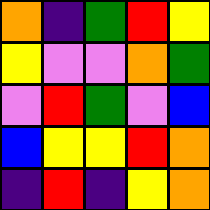[["orange", "indigo", "green", "red", "yellow"], ["yellow", "violet", "violet", "orange", "green"], ["violet", "red", "green", "violet", "blue"], ["blue", "yellow", "yellow", "red", "orange"], ["indigo", "red", "indigo", "yellow", "orange"]]